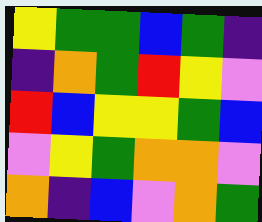[["yellow", "green", "green", "blue", "green", "indigo"], ["indigo", "orange", "green", "red", "yellow", "violet"], ["red", "blue", "yellow", "yellow", "green", "blue"], ["violet", "yellow", "green", "orange", "orange", "violet"], ["orange", "indigo", "blue", "violet", "orange", "green"]]